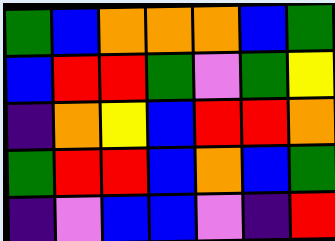[["green", "blue", "orange", "orange", "orange", "blue", "green"], ["blue", "red", "red", "green", "violet", "green", "yellow"], ["indigo", "orange", "yellow", "blue", "red", "red", "orange"], ["green", "red", "red", "blue", "orange", "blue", "green"], ["indigo", "violet", "blue", "blue", "violet", "indigo", "red"]]